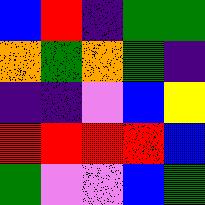[["blue", "red", "indigo", "green", "green"], ["orange", "green", "orange", "green", "indigo"], ["indigo", "indigo", "violet", "blue", "yellow"], ["red", "red", "red", "red", "blue"], ["green", "violet", "violet", "blue", "green"]]